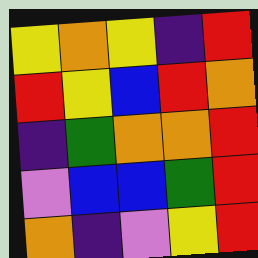[["yellow", "orange", "yellow", "indigo", "red"], ["red", "yellow", "blue", "red", "orange"], ["indigo", "green", "orange", "orange", "red"], ["violet", "blue", "blue", "green", "red"], ["orange", "indigo", "violet", "yellow", "red"]]